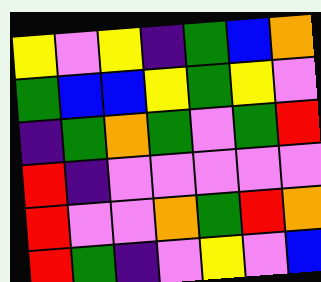[["yellow", "violet", "yellow", "indigo", "green", "blue", "orange"], ["green", "blue", "blue", "yellow", "green", "yellow", "violet"], ["indigo", "green", "orange", "green", "violet", "green", "red"], ["red", "indigo", "violet", "violet", "violet", "violet", "violet"], ["red", "violet", "violet", "orange", "green", "red", "orange"], ["red", "green", "indigo", "violet", "yellow", "violet", "blue"]]